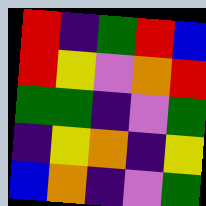[["red", "indigo", "green", "red", "blue"], ["red", "yellow", "violet", "orange", "red"], ["green", "green", "indigo", "violet", "green"], ["indigo", "yellow", "orange", "indigo", "yellow"], ["blue", "orange", "indigo", "violet", "green"]]